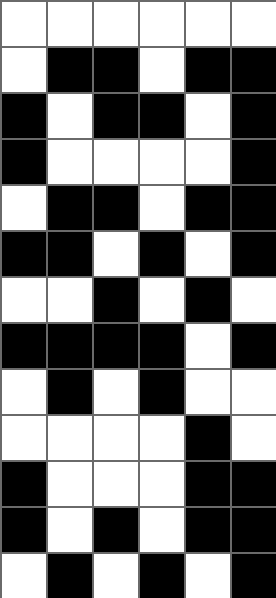[["white", "white", "white", "white", "white", "white"], ["white", "black", "black", "white", "black", "black"], ["black", "white", "black", "black", "white", "black"], ["black", "white", "white", "white", "white", "black"], ["white", "black", "black", "white", "black", "black"], ["black", "black", "white", "black", "white", "black"], ["white", "white", "black", "white", "black", "white"], ["black", "black", "black", "black", "white", "black"], ["white", "black", "white", "black", "white", "white"], ["white", "white", "white", "white", "black", "white"], ["black", "white", "white", "white", "black", "black"], ["black", "white", "black", "white", "black", "black"], ["white", "black", "white", "black", "white", "black"]]